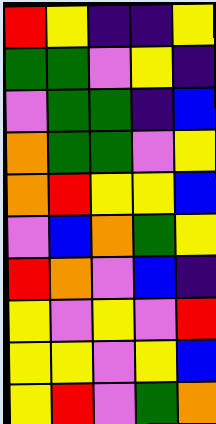[["red", "yellow", "indigo", "indigo", "yellow"], ["green", "green", "violet", "yellow", "indigo"], ["violet", "green", "green", "indigo", "blue"], ["orange", "green", "green", "violet", "yellow"], ["orange", "red", "yellow", "yellow", "blue"], ["violet", "blue", "orange", "green", "yellow"], ["red", "orange", "violet", "blue", "indigo"], ["yellow", "violet", "yellow", "violet", "red"], ["yellow", "yellow", "violet", "yellow", "blue"], ["yellow", "red", "violet", "green", "orange"]]